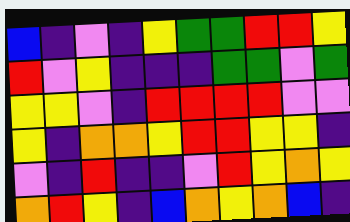[["blue", "indigo", "violet", "indigo", "yellow", "green", "green", "red", "red", "yellow"], ["red", "violet", "yellow", "indigo", "indigo", "indigo", "green", "green", "violet", "green"], ["yellow", "yellow", "violet", "indigo", "red", "red", "red", "red", "violet", "violet"], ["yellow", "indigo", "orange", "orange", "yellow", "red", "red", "yellow", "yellow", "indigo"], ["violet", "indigo", "red", "indigo", "indigo", "violet", "red", "yellow", "orange", "yellow"], ["orange", "red", "yellow", "indigo", "blue", "orange", "yellow", "orange", "blue", "indigo"]]